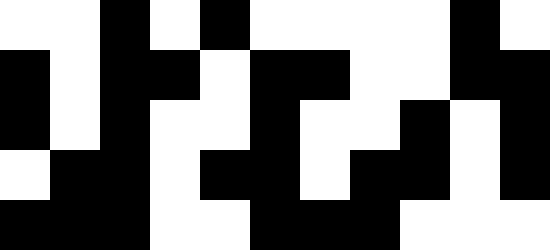[["white", "white", "black", "white", "black", "white", "white", "white", "white", "black", "white"], ["black", "white", "black", "black", "white", "black", "black", "white", "white", "black", "black"], ["black", "white", "black", "white", "white", "black", "white", "white", "black", "white", "black"], ["white", "black", "black", "white", "black", "black", "white", "black", "black", "white", "black"], ["black", "black", "black", "white", "white", "black", "black", "black", "white", "white", "white"]]